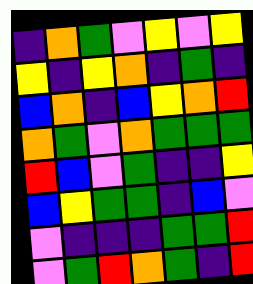[["indigo", "orange", "green", "violet", "yellow", "violet", "yellow"], ["yellow", "indigo", "yellow", "orange", "indigo", "green", "indigo"], ["blue", "orange", "indigo", "blue", "yellow", "orange", "red"], ["orange", "green", "violet", "orange", "green", "green", "green"], ["red", "blue", "violet", "green", "indigo", "indigo", "yellow"], ["blue", "yellow", "green", "green", "indigo", "blue", "violet"], ["violet", "indigo", "indigo", "indigo", "green", "green", "red"], ["violet", "green", "red", "orange", "green", "indigo", "red"]]